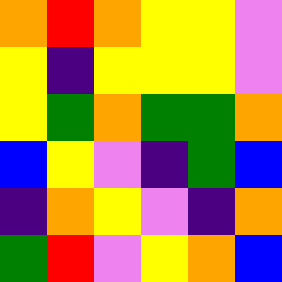[["orange", "red", "orange", "yellow", "yellow", "violet"], ["yellow", "indigo", "yellow", "yellow", "yellow", "violet"], ["yellow", "green", "orange", "green", "green", "orange"], ["blue", "yellow", "violet", "indigo", "green", "blue"], ["indigo", "orange", "yellow", "violet", "indigo", "orange"], ["green", "red", "violet", "yellow", "orange", "blue"]]